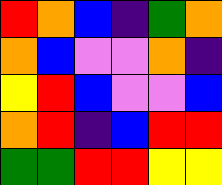[["red", "orange", "blue", "indigo", "green", "orange"], ["orange", "blue", "violet", "violet", "orange", "indigo"], ["yellow", "red", "blue", "violet", "violet", "blue"], ["orange", "red", "indigo", "blue", "red", "red"], ["green", "green", "red", "red", "yellow", "yellow"]]